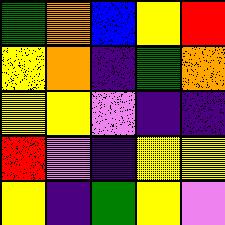[["green", "orange", "blue", "yellow", "red"], ["yellow", "orange", "indigo", "green", "orange"], ["yellow", "yellow", "violet", "indigo", "indigo"], ["red", "violet", "indigo", "yellow", "yellow"], ["yellow", "indigo", "green", "yellow", "violet"]]